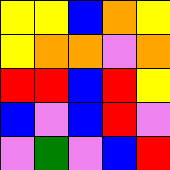[["yellow", "yellow", "blue", "orange", "yellow"], ["yellow", "orange", "orange", "violet", "orange"], ["red", "red", "blue", "red", "yellow"], ["blue", "violet", "blue", "red", "violet"], ["violet", "green", "violet", "blue", "red"]]